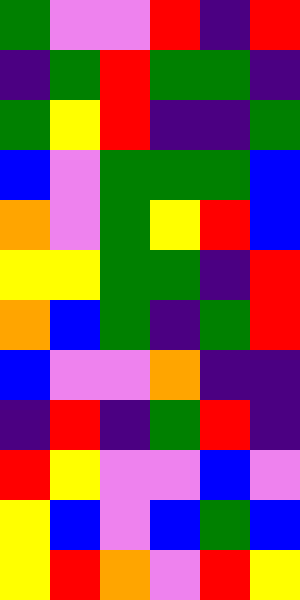[["green", "violet", "violet", "red", "indigo", "red"], ["indigo", "green", "red", "green", "green", "indigo"], ["green", "yellow", "red", "indigo", "indigo", "green"], ["blue", "violet", "green", "green", "green", "blue"], ["orange", "violet", "green", "yellow", "red", "blue"], ["yellow", "yellow", "green", "green", "indigo", "red"], ["orange", "blue", "green", "indigo", "green", "red"], ["blue", "violet", "violet", "orange", "indigo", "indigo"], ["indigo", "red", "indigo", "green", "red", "indigo"], ["red", "yellow", "violet", "violet", "blue", "violet"], ["yellow", "blue", "violet", "blue", "green", "blue"], ["yellow", "red", "orange", "violet", "red", "yellow"]]